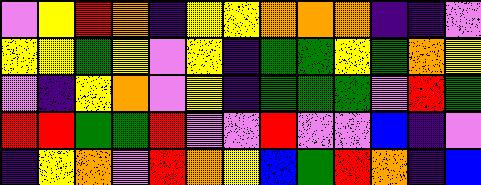[["violet", "yellow", "red", "orange", "indigo", "yellow", "yellow", "orange", "orange", "orange", "indigo", "indigo", "violet"], ["yellow", "yellow", "green", "yellow", "violet", "yellow", "indigo", "green", "green", "yellow", "green", "orange", "yellow"], ["violet", "indigo", "yellow", "orange", "violet", "yellow", "indigo", "green", "green", "green", "violet", "red", "green"], ["red", "red", "green", "green", "red", "violet", "violet", "red", "violet", "violet", "blue", "indigo", "violet"], ["indigo", "yellow", "orange", "violet", "red", "orange", "yellow", "blue", "green", "red", "orange", "indigo", "blue"]]